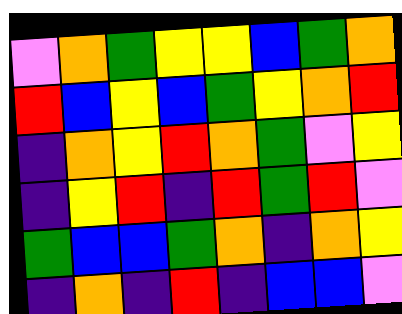[["violet", "orange", "green", "yellow", "yellow", "blue", "green", "orange"], ["red", "blue", "yellow", "blue", "green", "yellow", "orange", "red"], ["indigo", "orange", "yellow", "red", "orange", "green", "violet", "yellow"], ["indigo", "yellow", "red", "indigo", "red", "green", "red", "violet"], ["green", "blue", "blue", "green", "orange", "indigo", "orange", "yellow"], ["indigo", "orange", "indigo", "red", "indigo", "blue", "blue", "violet"]]